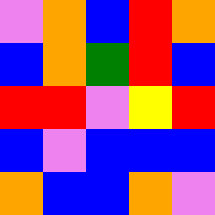[["violet", "orange", "blue", "red", "orange"], ["blue", "orange", "green", "red", "blue"], ["red", "red", "violet", "yellow", "red"], ["blue", "violet", "blue", "blue", "blue"], ["orange", "blue", "blue", "orange", "violet"]]